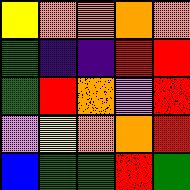[["yellow", "orange", "orange", "orange", "orange"], ["green", "indigo", "indigo", "red", "red"], ["green", "red", "orange", "violet", "red"], ["violet", "yellow", "orange", "orange", "red"], ["blue", "green", "green", "red", "green"]]